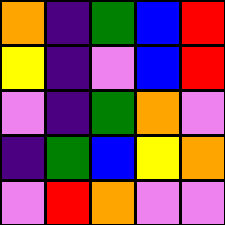[["orange", "indigo", "green", "blue", "red"], ["yellow", "indigo", "violet", "blue", "red"], ["violet", "indigo", "green", "orange", "violet"], ["indigo", "green", "blue", "yellow", "orange"], ["violet", "red", "orange", "violet", "violet"]]